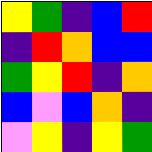[["yellow", "green", "indigo", "blue", "red"], ["indigo", "red", "orange", "blue", "blue"], ["green", "yellow", "red", "indigo", "orange"], ["blue", "violet", "blue", "orange", "indigo"], ["violet", "yellow", "indigo", "yellow", "green"]]